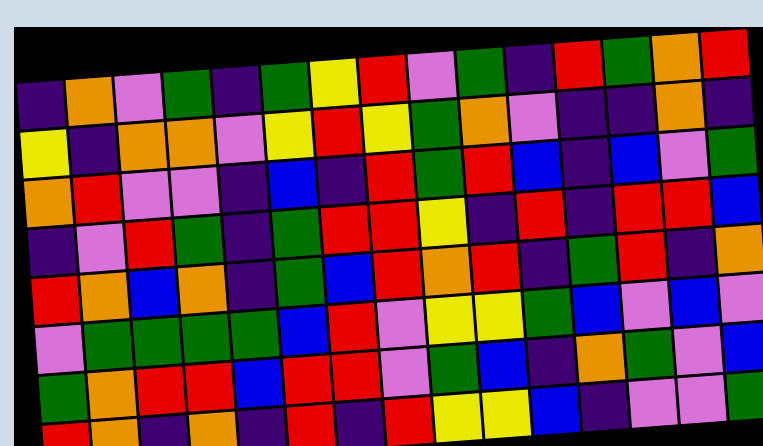[["indigo", "orange", "violet", "green", "indigo", "green", "yellow", "red", "violet", "green", "indigo", "red", "green", "orange", "red"], ["yellow", "indigo", "orange", "orange", "violet", "yellow", "red", "yellow", "green", "orange", "violet", "indigo", "indigo", "orange", "indigo"], ["orange", "red", "violet", "violet", "indigo", "blue", "indigo", "red", "green", "red", "blue", "indigo", "blue", "violet", "green"], ["indigo", "violet", "red", "green", "indigo", "green", "red", "red", "yellow", "indigo", "red", "indigo", "red", "red", "blue"], ["red", "orange", "blue", "orange", "indigo", "green", "blue", "red", "orange", "red", "indigo", "green", "red", "indigo", "orange"], ["violet", "green", "green", "green", "green", "blue", "red", "violet", "yellow", "yellow", "green", "blue", "violet", "blue", "violet"], ["green", "orange", "red", "red", "blue", "red", "red", "violet", "green", "blue", "indigo", "orange", "green", "violet", "blue"], ["red", "orange", "indigo", "orange", "indigo", "red", "indigo", "red", "yellow", "yellow", "blue", "indigo", "violet", "violet", "green"]]